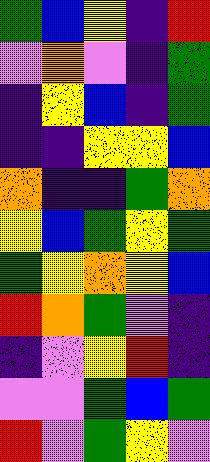[["green", "blue", "yellow", "indigo", "red"], ["violet", "orange", "violet", "indigo", "green"], ["indigo", "yellow", "blue", "indigo", "green"], ["indigo", "indigo", "yellow", "yellow", "blue"], ["orange", "indigo", "indigo", "green", "orange"], ["yellow", "blue", "green", "yellow", "green"], ["green", "yellow", "orange", "yellow", "blue"], ["red", "orange", "green", "violet", "indigo"], ["indigo", "violet", "yellow", "red", "indigo"], ["violet", "violet", "green", "blue", "green"], ["red", "violet", "green", "yellow", "violet"]]